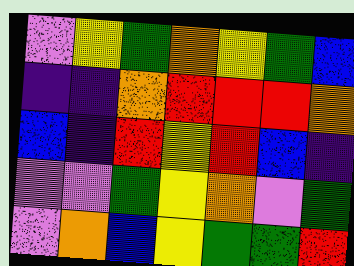[["violet", "yellow", "green", "orange", "yellow", "green", "blue"], ["indigo", "indigo", "orange", "red", "red", "red", "orange"], ["blue", "indigo", "red", "yellow", "red", "blue", "indigo"], ["violet", "violet", "green", "yellow", "orange", "violet", "green"], ["violet", "orange", "blue", "yellow", "green", "green", "red"]]